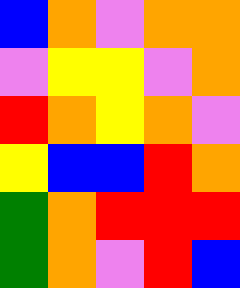[["blue", "orange", "violet", "orange", "orange"], ["violet", "yellow", "yellow", "violet", "orange"], ["red", "orange", "yellow", "orange", "violet"], ["yellow", "blue", "blue", "red", "orange"], ["green", "orange", "red", "red", "red"], ["green", "orange", "violet", "red", "blue"]]